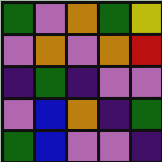[["green", "violet", "orange", "green", "yellow"], ["violet", "orange", "violet", "orange", "red"], ["indigo", "green", "indigo", "violet", "violet"], ["violet", "blue", "orange", "indigo", "green"], ["green", "blue", "violet", "violet", "indigo"]]